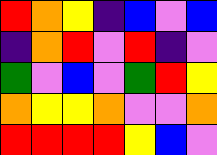[["red", "orange", "yellow", "indigo", "blue", "violet", "blue"], ["indigo", "orange", "red", "violet", "red", "indigo", "violet"], ["green", "violet", "blue", "violet", "green", "red", "yellow"], ["orange", "yellow", "yellow", "orange", "violet", "violet", "orange"], ["red", "red", "red", "red", "yellow", "blue", "violet"]]